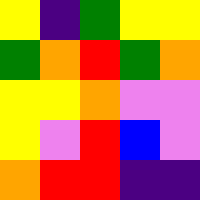[["yellow", "indigo", "green", "yellow", "yellow"], ["green", "orange", "red", "green", "orange"], ["yellow", "yellow", "orange", "violet", "violet"], ["yellow", "violet", "red", "blue", "violet"], ["orange", "red", "red", "indigo", "indigo"]]